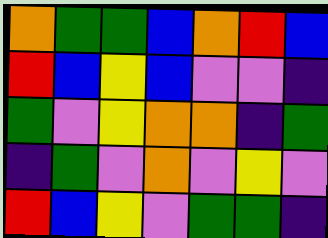[["orange", "green", "green", "blue", "orange", "red", "blue"], ["red", "blue", "yellow", "blue", "violet", "violet", "indigo"], ["green", "violet", "yellow", "orange", "orange", "indigo", "green"], ["indigo", "green", "violet", "orange", "violet", "yellow", "violet"], ["red", "blue", "yellow", "violet", "green", "green", "indigo"]]